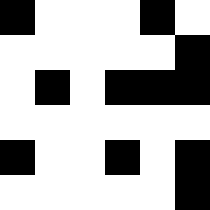[["black", "white", "white", "white", "black", "white"], ["white", "white", "white", "white", "white", "black"], ["white", "black", "white", "black", "black", "black"], ["white", "white", "white", "white", "white", "white"], ["black", "white", "white", "black", "white", "black"], ["white", "white", "white", "white", "white", "black"]]